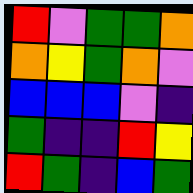[["red", "violet", "green", "green", "orange"], ["orange", "yellow", "green", "orange", "violet"], ["blue", "blue", "blue", "violet", "indigo"], ["green", "indigo", "indigo", "red", "yellow"], ["red", "green", "indigo", "blue", "green"]]